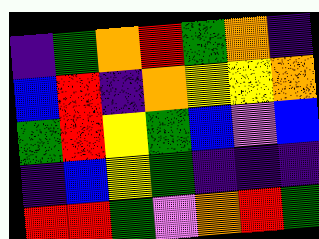[["indigo", "green", "orange", "red", "green", "orange", "indigo"], ["blue", "red", "indigo", "orange", "yellow", "yellow", "orange"], ["green", "red", "yellow", "green", "blue", "violet", "blue"], ["indigo", "blue", "yellow", "green", "indigo", "indigo", "indigo"], ["red", "red", "green", "violet", "orange", "red", "green"]]